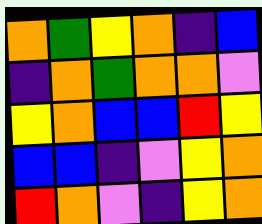[["orange", "green", "yellow", "orange", "indigo", "blue"], ["indigo", "orange", "green", "orange", "orange", "violet"], ["yellow", "orange", "blue", "blue", "red", "yellow"], ["blue", "blue", "indigo", "violet", "yellow", "orange"], ["red", "orange", "violet", "indigo", "yellow", "orange"]]